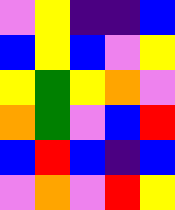[["violet", "yellow", "indigo", "indigo", "blue"], ["blue", "yellow", "blue", "violet", "yellow"], ["yellow", "green", "yellow", "orange", "violet"], ["orange", "green", "violet", "blue", "red"], ["blue", "red", "blue", "indigo", "blue"], ["violet", "orange", "violet", "red", "yellow"]]